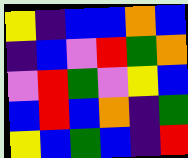[["yellow", "indigo", "blue", "blue", "orange", "blue"], ["indigo", "blue", "violet", "red", "green", "orange"], ["violet", "red", "green", "violet", "yellow", "blue"], ["blue", "red", "blue", "orange", "indigo", "green"], ["yellow", "blue", "green", "blue", "indigo", "red"]]